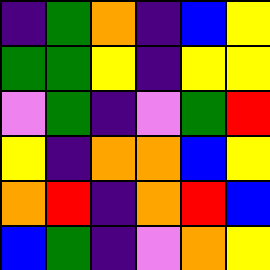[["indigo", "green", "orange", "indigo", "blue", "yellow"], ["green", "green", "yellow", "indigo", "yellow", "yellow"], ["violet", "green", "indigo", "violet", "green", "red"], ["yellow", "indigo", "orange", "orange", "blue", "yellow"], ["orange", "red", "indigo", "orange", "red", "blue"], ["blue", "green", "indigo", "violet", "orange", "yellow"]]